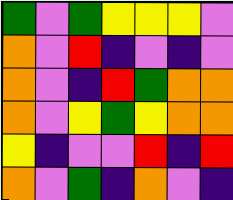[["green", "violet", "green", "yellow", "yellow", "yellow", "violet"], ["orange", "violet", "red", "indigo", "violet", "indigo", "violet"], ["orange", "violet", "indigo", "red", "green", "orange", "orange"], ["orange", "violet", "yellow", "green", "yellow", "orange", "orange"], ["yellow", "indigo", "violet", "violet", "red", "indigo", "red"], ["orange", "violet", "green", "indigo", "orange", "violet", "indigo"]]